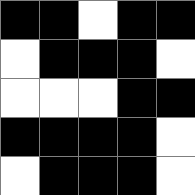[["black", "black", "white", "black", "black"], ["white", "black", "black", "black", "white"], ["white", "white", "white", "black", "black"], ["black", "black", "black", "black", "white"], ["white", "black", "black", "black", "white"]]